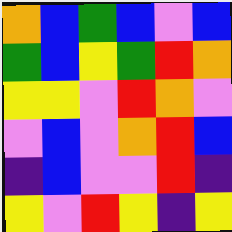[["orange", "blue", "green", "blue", "violet", "blue"], ["green", "blue", "yellow", "green", "red", "orange"], ["yellow", "yellow", "violet", "red", "orange", "violet"], ["violet", "blue", "violet", "orange", "red", "blue"], ["indigo", "blue", "violet", "violet", "red", "indigo"], ["yellow", "violet", "red", "yellow", "indigo", "yellow"]]